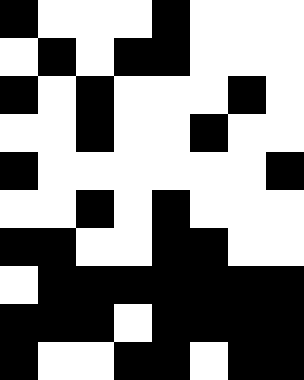[["black", "white", "white", "white", "black", "white", "white", "white"], ["white", "black", "white", "black", "black", "white", "white", "white"], ["black", "white", "black", "white", "white", "white", "black", "white"], ["white", "white", "black", "white", "white", "black", "white", "white"], ["black", "white", "white", "white", "white", "white", "white", "black"], ["white", "white", "black", "white", "black", "white", "white", "white"], ["black", "black", "white", "white", "black", "black", "white", "white"], ["white", "black", "black", "black", "black", "black", "black", "black"], ["black", "black", "black", "white", "black", "black", "black", "black"], ["black", "white", "white", "black", "black", "white", "black", "black"]]